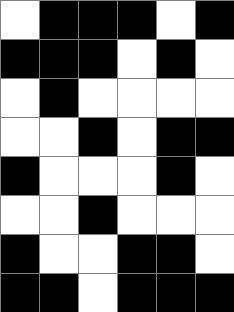[["white", "black", "black", "black", "white", "black"], ["black", "black", "black", "white", "black", "white"], ["white", "black", "white", "white", "white", "white"], ["white", "white", "black", "white", "black", "black"], ["black", "white", "white", "white", "black", "white"], ["white", "white", "black", "white", "white", "white"], ["black", "white", "white", "black", "black", "white"], ["black", "black", "white", "black", "black", "black"]]